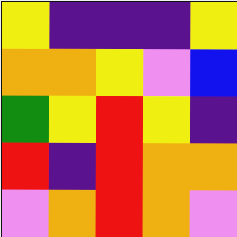[["yellow", "indigo", "indigo", "indigo", "yellow"], ["orange", "orange", "yellow", "violet", "blue"], ["green", "yellow", "red", "yellow", "indigo"], ["red", "indigo", "red", "orange", "orange"], ["violet", "orange", "red", "orange", "violet"]]